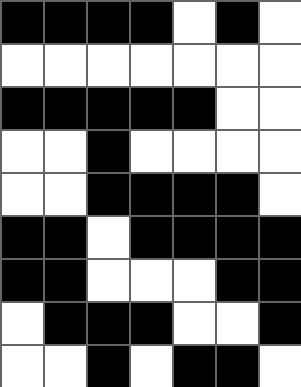[["black", "black", "black", "black", "white", "black", "white"], ["white", "white", "white", "white", "white", "white", "white"], ["black", "black", "black", "black", "black", "white", "white"], ["white", "white", "black", "white", "white", "white", "white"], ["white", "white", "black", "black", "black", "black", "white"], ["black", "black", "white", "black", "black", "black", "black"], ["black", "black", "white", "white", "white", "black", "black"], ["white", "black", "black", "black", "white", "white", "black"], ["white", "white", "black", "white", "black", "black", "white"]]